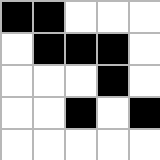[["black", "black", "white", "white", "white"], ["white", "black", "black", "black", "white"], ["white", "white", "white", "black", "white"], ["white", "white", "black", "white", "black"], ["white", "white", "white", "white", "white"]]